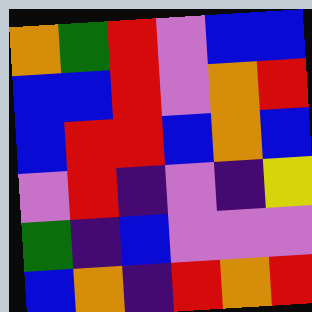[["orange", "green", "red", "violet", "blue", "blue"], ["blue", "blue", "red", "violet", "orange", "red"], ["blue", "red", "red", "blue", "orange", "blue"], ["violet", "red", "indigo", "violet", "indigo", "yellow"], ["green", "indigo", "blue", "violet", "violet", "violet"], ["blue", "orange", "indigo", "red", "orange", "red"]]